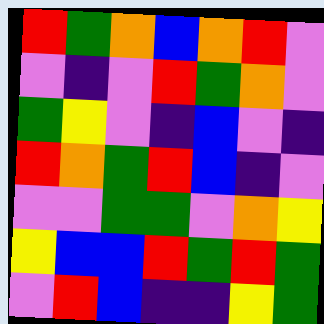[["red", "green", "orange", "blue", "orange", "red", "violet"], ["violet", "indigo", "violet", "red", "green", "orange", "violet"], ["green", "yellow", "violet", "indigo", "blue", "violet", "indigo"], ["red", "orange", "green", "red", "blue", "indigo", "violet"], ["violet", "violet", "green", "green", "violet", "orange", "yellow"], ["yellow", "blue", "blue", "red", "green", "red", "green"], ["violet", "red", "blue", "indigo", "indigo", "yellow", "green"]]